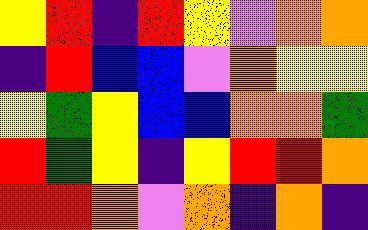[["yellow", "red", "indigo", "red", "yellow", "violet", "orange", "orange"], ["indigo", "red", "blue", "blue", "violet", "orange", "yellow", "yellow"], ["yellow", "green", "yellow", "blue", "blue", "orange", "orange", "green"], ["red", "green", "yellow", "indigo", "yellow", "red", "red", "orange"], ["red", "red", "orange", "violet", "orange", "indigo", "orange", "indigo"]]